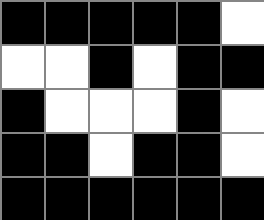[["black", "black", "black", "black", "black", "white"], ["white", "white", "black", "white", "black", "black"], ["black", "white", "white", "white", "black", "white"], ["black", "black", "white", "black", "black", "white"], ["black", "black", "black", "black", "black", "black"]]